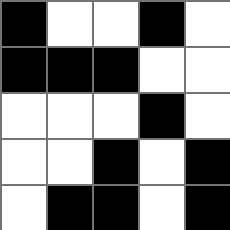[["black", "white", "white", "black", "white"], ["black", "black", "black", "white", "white"], ["white", "white", "white", "black", "white"], ["white", "white", "black", "white", "black"], ["white", "black", "black", "white", "black"]]